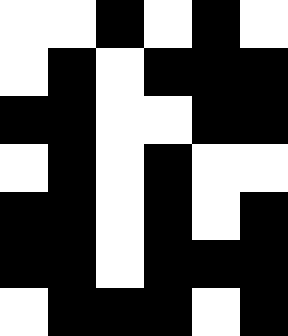[["white", "white", "black", "white", "black", "white"], ["white", "black", "white", "black", "black", "black"], ["black", "black", "white", "white", "black", "black"], ["white", "black", "white", "black", "white", "white"], ["black", "black", "white", "black", "white", "black"], ["black", "black", "white", "black", "black", "black"], ["white", "black", "black", "black", "white", "black"]]